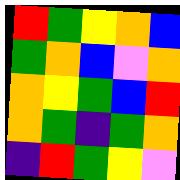[["red", "green", "yellow", "orange", "blue"], ["green", "orange", "blue", "violet", "orange"], ["orange", "yellow", "green", "blue", "red"], ["orange", "green", "indigo", "green", "orange"], ["indigo", "red", "green", "yellow", "violet"]]